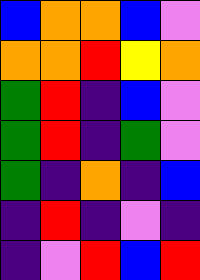[["blue", "orange", "orange", "blue", "violet"], ["orange", "orange", "red", "yellow", "orange"], ["green", "red", "indigo", "blue", "violet"], ["green", "red", "indigo", "green", "violet"], ["green", "indigo", "orange", "indigo", "blue"], ["indigo", "red", "indigo", "violet", "indigo"], ["indigo", "violet", "red", "blue", "red"]]